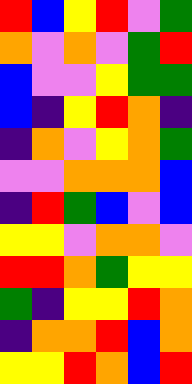[["red", "blue", "yellow", "red", "violet", "green"], ["orange", "violet", "orange", "violet", "green", "red"], ["blue", "violet", "violet", "yellow", "green", "green"], ["blue", "indigo", "yellow", "red", "orange", "indigo"], ["indigo", "orange", "violet", "yellow", "orange", "green"], ["violet", "violet", "orange", "orange", "orange", "blue"], ["indigo", "red", "green", "blue", "violet", "blue"], ["yellow", "yellow", "violet", "orange", "orange", "violet"], ["red", "red", "orange", "green", "yellow", "yellow"], ["green", "indigo", "yellow", "yellow", "red", "orange"], ["indigo", "orange", "orange", "red", "blue", "orange"], ["yellow", "yellow", "red", "orange", "blue", "red"]]